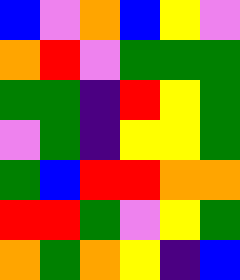[["blue", "violet", "orange", "blue", "yellow", "violet"], ["orange", "red", "violet", "green", "green", "green"], ["green", "green", "indigo", "red", "yellow", "green"], ["violet", "green", "indigo", "yellow", "yellow", "green"], ["green", "blue", "red", "red", "orange", "orange"], ["red", "red", "green", "violet", "yellow", "green"], ["orange", "green", "orange", "yellow", "indigo", "blue"]]